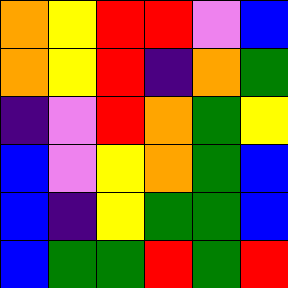[["orange", "yellow", "red", "red", "violet", "blue"], ["orange", "yellow", "red", "indigo", "orange", "green"], ["indigo", "violet", "red", "orange", "green", "yellow"], ["blue", "violet", "yellow", "orange", "green", "blue"], ["blue", "indigo", "yellow", "green", "green", "blue"], ["blue", "green", "green", "red", "green", "red"]]